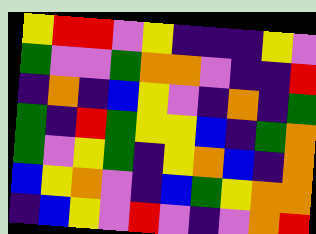[["yellow", "red", "red", "violet", "yellow", "indigo", "indigo", "indigo", "yellow", "violet"], ["green", "violet", "violet", "green", "orange", "orange", "violet", "indigo", "indigo", "red"], ["indigo", "orange", "indigo", "blue", "yellow", "violet", "indigo", "orange", "indigo", "green"], ["green", "indigo", "red", "green", "yellow", "yellow", "blue", "indigo", "green", "orange"], ["green", "violet", "yellow", "green", "indigo", "yellow", "orange", "blue", "indigo", "orange"], ["blue", "yellow", "orange", "violet", "indigo", "blue", "green", "yellow", "orange", "orange"], ["indigo", "blue", "yellow", "violet", "red", "violet", "indigo", "violet", "orange", "red"]]